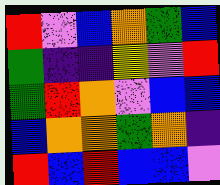[["red", "violet", "blue", "orange", "green", "blue"], ["green", "indigo", "indigo", "yellow", "violet", "red"], ["green", "red", "orange", "violet", "blue", "blue"], ["blue", "orange", "orange", "green", "orange", "indigo"], ["red", "blue", "red", "blue", "blue", "violet"]]